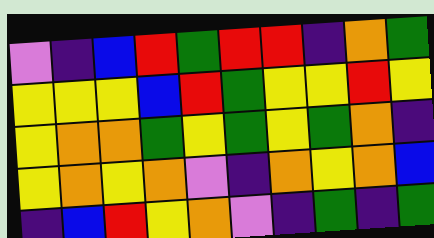[["violet", "indigo", "blue", "red", "green", "red", "red", "indigo", "orange", "green"], ["yellow", "yellow", "yellow", "blue", "red", "green", "yellow", "yellow", "red", "yellow"], ["yellow", "orange", "orange", "green", "yellow", "green", "yellow", "green", "orange", "indigo"], ["yellow", "orange", "yellow", "orange", "violet", "indigo", "orange", "yellow", "orange", "blue"], ["indigo", "blue", "red", "yellow", "orange", "violet", "indigo", "green", "indigo", "green"]]